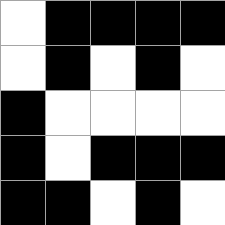[["white", "black", "black", "black", "black"], ["white", "black", "white", "black", "white"], ["black", "white", "white", "white", "white"], ["black", "white", "black", "black", "black"], ["black", "black", "white", "black", "white"]]